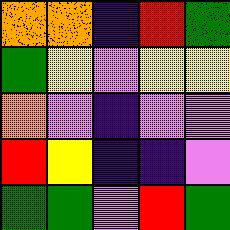[["orange", "orange", "indigo", "red", "green"], ["green", "yellow", "violet", "yellow", "yellow"], ["orange", "violet", "indigo", "violet", "violet"], ["red", "yellow", "indigo", "indigo", "violet"], ["green", "green", "violet", "red", "green"]]